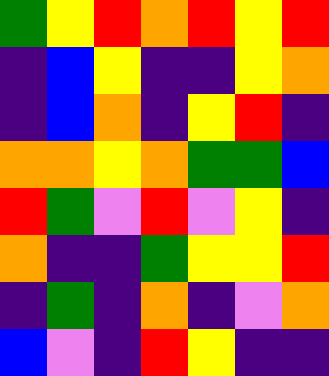[["green", "yellow", "red", "orange", "red", "yellow", "red"], ["indigo", "blue", "yellow", "indigo", "indigo", "yellow", "orange"], ["indigo", "blue", "orange", "indigo", "yellow", "red", "indigo"], ["orange", "orange", "yellow", "orange", "green", "green", "blue"], ["red", "green", "violet", "red", "violet", "yellow", "indigo"], ["orange", "indigo", "indigo", "green", "yellow", "yellow", "red"], ["indigo", "green", "indigo", "orange", "indigo", "violet", "orange"], ["blue", "violet", "indigo", "red", "yellow", "indigo", "indigo"]]